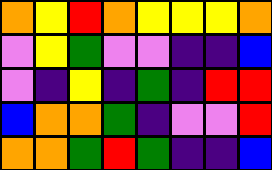[["orange", "yellow", "red", "orange", "yellow", "yellow", "yellow", "orange"], ["violet", "yellow", "green", "violet", "violet", "indigo", "indigo", "blue"], ["violet", "indigo", "yellow", "indigo", "green", "indigo", "red", "red"], ["blue", "orange", "orange", "green", "indigo", "violet", "violet", "red"], ["orange", "orange", "green", "red", "green", "indigo", "indigo", "blue"]]